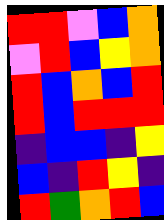[["red", "red", "violet", "blue", "orange"], ["violet", "red", "blue", "yellow", "orange"], ["red", "blue", "orange", "blue", "red"], ["red", "blue", "red", "red", "red"], ["indigo", "blue", "blue", "indigo", "yellow"], ["blue", "indigo", "red", "yellow", "indigo"], ["red", "green", "orange", "red", "blue"]]